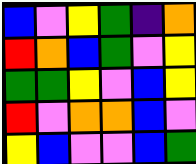[["blue", "violet", "yellow", "green", "indigo", "orange"], ["red", "orange", "blue", "green", "violet", "yellow"], ["green", "green", "yellow", "violet", "blue", "yellow"], ["red", "violet", "orange", "orange", "blue", "violet"], ["yellow", "blue", "violet", "violet", "blue", "green"]]